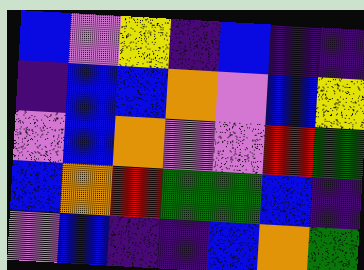[["blue", "violet", "yellow", "indigo", "blue", "indigo", "indigo"], ["indigo", "blue", "blue", "orange", "violet", "blue", "yellow"], ["violet", "blue", "orange", "violet", "violet", "red", "green"], ["blue", "orange", "red", "green", "green", "blue", "indigo"], ["violet", "blue", "indigo", "indigo", "blue", "orange", "green"]]